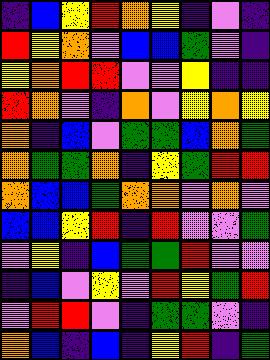[["indigo", "blue", "yellow", "red", "orange", "yellow", "indigo", "violet", "indigo"], ["red", "yellow", "orange", "violet", "blue", "blue", "green", "violet", "indigo"], ["yellow", "orange", "red", "red", "violet", "violet", "yellow", "indigo", "indigo"], ["red", "orange", "violet", "indigo", "orange", "violet", "yellow", "orange", "yellow"], ["orange", "indigo", "blue", "violet", "green", "green", "blue", "orange", "green"], ["orange", "green", "green", "orange", "indigo", "yellow", "green", "red", "red"], ["orange", "blue", "blue", "green", "orange", "orange", "violet", "orange", "violet"], ["blue", "blue", "yellow", "red", "indigo", "red", "violet", "violet", "green"], ["violet", "yellow", "indigo", "blue", "green", "green", "red", "violet", "violet"], ["indigo", "blue", "violet", "yellow", "violet", "red", "yellow", "green", "red"], ["violet", "red", "red", "violet", "indigo", "green", "green", "violet", "indigo"], ["orange", "blue", "indigo", "blue", "indigo", "yellow", "red", "indigo", "green"]]